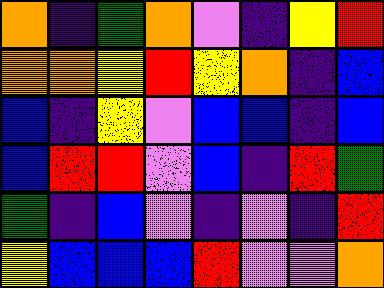[["orange", "indigo", "green", "orange", "violet", "indigo", "yellow", "red"], ["orange", "orange", "yellow", "red", "yellow", "orange", "indigo", "blue"], ["blue", "indigo", "yellow", "violet", "blue", "blue", "indigo", "blue"], ["blue", "red", "red", "violet", "blue", "indigo", "red", "green"], ["green", "indigo", "blue", "violet", "indigo", "violet", "indigo", "red"], ["yellow", "blue", "blue", "blue", "red", "violet", "violet", "orange"]]